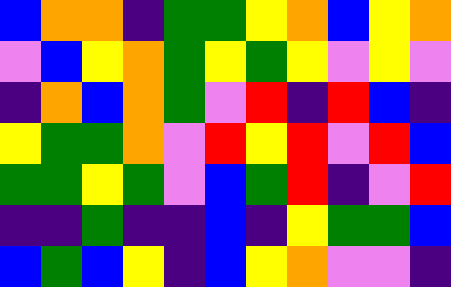[["blue", "orange", "orange", "indigo", "green", "green", "yellow", "orange", "blue", "yellow", "orange"], ["violet", "blue", "yellow", "orange", "green", "yellow", "green", "yellow", "violet", "yellow", "violet"], ["indigo", "orange", "blue", "orange", "green", "violet", "red", "indigo", "red", "blue", "indigo"], ["yellow", "green", "green", "orange", "violet", "red", "yellow", "red", "violet", "red", "blue"], ["green", "green", "yellow", "green", "violet", "blue", "green", "red", "indigo", "violet", "red"], ["indigo", "indigo", "green", "indigo", "indigo", "blue", "indigo", "yellow", "green", "green", "blue"], ["blue", "green", "blue", "yellow", "indigo", "blue", "yellow", "orange", "violet", "violet", "indigo"]]